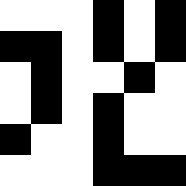[["white", "white", "white", "black", "white", "black"], ["black", "black", "white", "black", "white", "black"], ["white", "black", "white", "white", "black", "white"], ["white", "black", "white", "black", "white", "white"], ["black", "white", "white", "black", "white", "white"], ["white", "white", "white", "black", "black", "black"]]